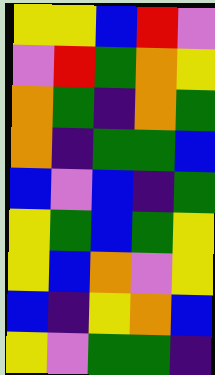[["yellow", "yellow", "blue", "red", "violet"], ["violet", "red", "green", "orange", "yellow"], ["orange", "green", "indigo", "orange", "green"], ["orange", "indigo", "green", "green", "blue"], ["blue", "violet", "blue", "indigo", "green"], ["yellow", "green", "blue", "green", "yellow"], ["yellow", "blue", "orange", "violet", "yellow"], ["blue", "indigo", "yellow", "orange", "blue"], ["yellow", "violet", "green", "green", "indigo"]]